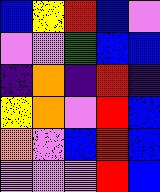[["blue", "yellow", "red", "blue", "violet"], ["violet", "violet", "green", "blue", "blue"], ["indigo", "orange", "indigo", "red", "indigo"], ["yellow", "orange", "violet", "red", "blue"], ["orange", "violet", "blue", "red", "blue"], ["violet", "violet", "violet", "red", "blue"]]